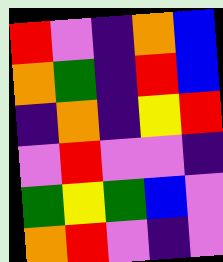[["red", "violet", "indigo", "orange", "blue"], ["orange", "green", "indigo", "red", "blue"], ["indigo", "orange", "indigo", "yellow", "red"], ["violet", "red", "violet", "violet", "indigo"], ["green", "yellow", "green", "blue", "violet"], ["orange", "red", "violet", "indigo", "violet"]]